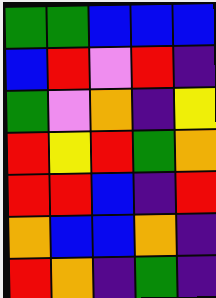[["green", "green", "blue", "blue", "blue"], ["blue", "red", "violet", "red", "indigo"], ["green", "violet", "orange", "indigo", "yellow"], ["red", "yellow", "red", "green", "orange"], ["red", "red", "blue", "indigo", "red"], ["orange", "blue", "blue", "orange", "indigo"], ["red", "orange", "indigo", "green", "indigo"]]